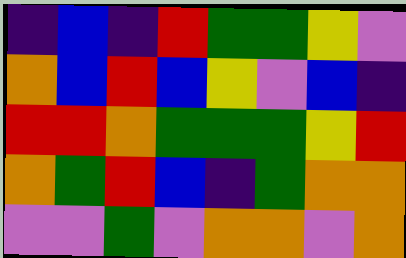[["indigo", "blue", "indigo", "red", "green", "green", "yellow", "violet"], ["orange", "blue", "red", "blue", "yellow", "violet", "blue", "indigo"], ["red", "red", "orange", "green", "green", "green", "yellow", "red"], ["orange", "green", "red", "blue", "indigo", "green", "orange", "orange"], ["violet", "violet", "green", "violet", "orange", "orange", "violet", "orange"]]